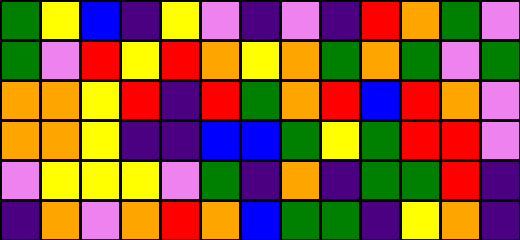[["green", "yellow", "blue", "indigo", "yellow", "violet", "indigo", "violet", "indigo", "red", "orange", "green", "violet"], ["green", "violet", "red", "yellow", "red", "orange", "yellow", "orange", "green", "orange", "green", "violet", "green"], ["orange", "orange", "yellow", "red", "indigo", "red", "green", "orange", "red", "blue", "red", "orange", "violet"], ["orange", "orange", "yellow", "indigo", "indigo", "blue", "blue", "green", "yellow", "green", "red", "red", "violet"], ["violet", "yellow", "yellow", "yellow", "violet", "green", "indigo", "orange", "indigo", "green", "green", "red", "indigo"], ["indigo", "orange", "violet", "orange", "red", "orange", "blue", "green", "green", "indigo", "yellow", "orange", "indigo"]]